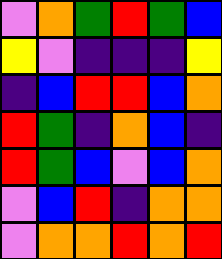[["violet", "orange", "green", "red", "green", "blue"], ["yellow", "violet", "indigo", "indigo", "indigo", "yellow"], ["indigo", "blue", "red", "red", "blue", "orange"], ["red", "green", "indigo", "orange", "blue", "indigo"], ["red", "green", "blue", "violet", "blue", "orange"], ["violet", "blue", "red", "indigo", "orange", "orange"], ["violet", "orange", "orange", "red", "orange", "red"]]